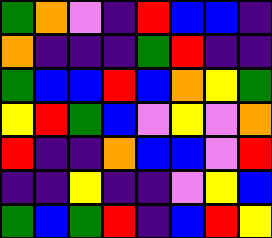[["green", "orange", "violet", "indigo", "red", "blue", "blue", "indigo"], ["orange", "indigo", "indigo", "indigo", "green", "red", "indigo", "indigo"], ["green", "blue", "blue", "red", "blue", "orange", "yellow", "green"], ["yellow", "red", "green", "blue", "violet", "yellow", "violet", "orange"], ["red", "indigo", "indigo", "orange", "blue", "blue", "violet", "red"], ["indigo", "indigo", "yellow", "indigo", "indigo", "violet", "yellow", "blue"], ["green", "blue", "green", "red", "indigo", "blue", "red", "yellow"]]